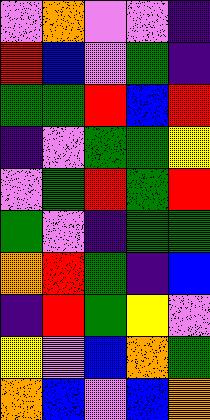[["violet", "orange", "violet", "violet", "indigo"], ["red", "blue", "violet", "green", "indigo"], ["green", "green", "red", "blue", "red"], ["indigo", "violet", "green", "green", "yellow"], ["violet", "green", "red", "green", "red"], ["green", "violet", "indigo", "green", "green"], ["orange", "red", "green", "indigo", "blue"], ["indigo", "red", "green", "yellow", "violet"], ["yellow", "violet", "blue", "orange", "green"], ["orange", "blue", "violet", "blue", "orange"]]